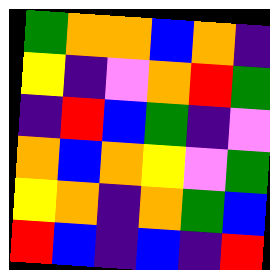[["green", "orange", "orange", "blue", "orange", "indigo"], ["yellow", "indigo", "violet", "orange", "red", "green"], ["indigo", "red", "blue", "green", "indigo", "violet"], ["orange", "blue", "orange", "yellow", "violet", "green"], ["yellow", "orange", "indigo", "orange", "green", "blue"], ["red", "blue", "indigo", "blue", "indigo", "red"]]